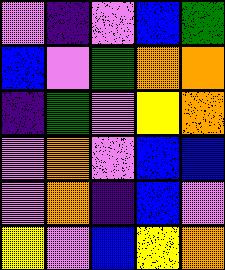[["violet", "indigo", "violet", "blue", "green"], ["blue", "violet", "green", "orange", "orange"], ["indigo", "green", "violet", "yellow", "orange"], ["violet", "orange", "violet", "blue", "blue"], ["violet", "orange", "indigo", "blue", "violet"], ["yellow", "violet", "blue", "yellow", "orange"]]